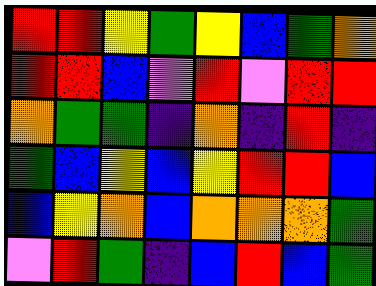[["red", "red", "yellow", "green", "yellow", "blue", "green", "orange"], ["red", "red", "blue", "violet", "red", "violet", "red", "red"], ["orange", "green", "green", "indigo", "orange", "indigo", "red", "indigo"], ["green", "blue", "yellow", "blue", "yellow", "red", "red", "blue"], ["blue", "yellow", "orange", "blue", "orange", "orange", "orange", "green"], ["violet", "red", "green", "indigo", "blue", "red", "blue", "green"]]